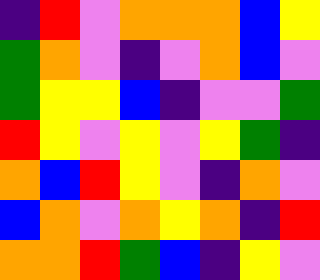[["indigo", "red", "violet", "orange", "orange", "orange", "blue", "yellow"], ["green", "orange", "violet", "indigo", "violet", "orange", "blue", "violet"], ["green", "yellow", "yellow", "blue", "indigo", "violet", "violet", "green"], ["red", "yellow", "violet", "yellow", "violet", "yellow", "green", "indigo"], ["orange", "blue", "red", "yellow", "violet", "indigo", "orange", "violet"], ["blue", "orange", "violet", "orange", "yellow", "orange", "indigo", "red"], ["orange", "orange", "red", "green", "blue", "indigo", "yellow", "violet"]]